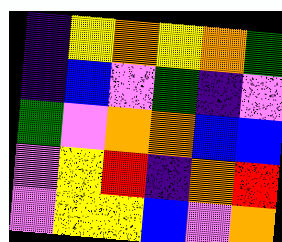[["indigo", "yellow", "orange", "yellow", "orange", "green"], ["indigo", "blue", "violet", "green", "indigo", "violet"], ["green", "violet", "orange", "orange", "blue", "blue"], ["violet", "yellow", "red", "indigo", "orange", "red"], ["violet", "yellow", "yellow", "blue", "violet", "orange"]]